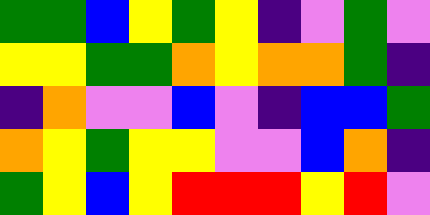[["green", "green", "blue", "yellow", "green", "yellow", "indigo", "violet", "green", "violet"], ["yellow", "yellow", "green", "green", "orange", "yellow", "orange", "orange", "green", "indigo"], ["indigo", "orange", "violet", "violet", "blue", "violet", "indigo", "blue", "blue", "green"], ["orange", "yellow", "green", "yellow", "yellow", "violet", "violet", "blue", "orange", "indigo"], ["green", "yellow", "blue", "yellow", "red", "red", "red", "yellow", "red", "violet"]]